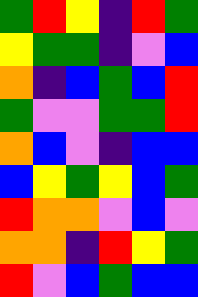[["green", "red", "yellow", "indigo", "red", "green"], ["yellow", "green", "green", "indigo", "violet", "blue"], ["orange", "indigo", "blue", "green", "blue", "red"], ["green", "violet", "violet", "green", "green", "red"], ["orange", "blue", "violet", "indigo", "blue", "blue"], ["blue", "yellow", "green", "yellow", "blue", "green"], ["red", "orange", "orange", "violet", "blue", "violet"], ["orange", "orange", "indigo", "red", "yellow", "green"], ["red", "violet", "blue", "green", "blue", "blue"]]